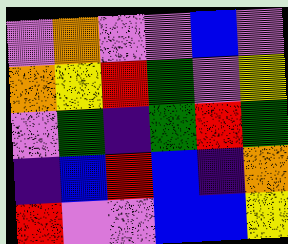[["violet", "orange", "violet", "violet", "blue", "violet"], ["orange", "yellow", "red", "green", "violet", "yellow"], ["violet", "green", "indigo", "green", "red", "green"], ["indigo", "blue", "red", "blue", "indigo", "orange"], ["red", "violet", "violet", "blue", "blue", "yellow"]]